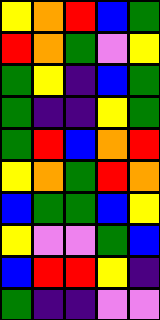[["yellow", "orange", "red", "blue", "green"], ["red", "orange", "green", "violet", "yellow"], ["green", "yellow", "indigo", "blue", "green"], ["green", "indigo", "indigo", "yellow", "green"], ["green", "red", "blue", "orange", "red"], ["yellow", "orange", "green", "red", "orange"], ["blue", "green", "green", "blue", "yellow"], ["yellow", "violet", "violet", "green", "blue"], ["blue", "red", "red", "yellow", "indigo"], ["green", "indigo", "indigo", "violet", "violet"]]